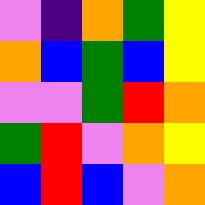[["violet", "indigo", "orange", "green", "yellow"], ["orange", "blue", "green", "blue", "yellow"], ["violet", "violet", "green", "red", "orange"], ["green", "red", "violet", "orange", "yellow"], ["blue", "red", "blue", "violet", "orange"]]